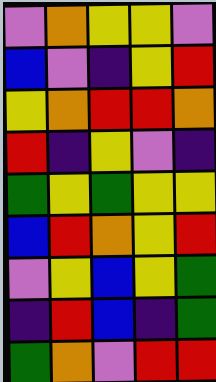[["violet", "orange", "yellow", "yellow", "violet"], ["blue", "violet", "indigo", "yellow", "red"], ["yellow", "orange", "red", "red", "orange"], ["red", "indigo", "yellow", "violet", "indigo"], ["green", "yellow", "green", "yellow", "yellow"], ["blue", "red", "orange", "yellow", "red"], ["violet", "yellow", "blue", "yellow", "green"], ["indigo", "red", "blue", "indigo", "green"], ["green", "orange", "violet", "red", "red"]]